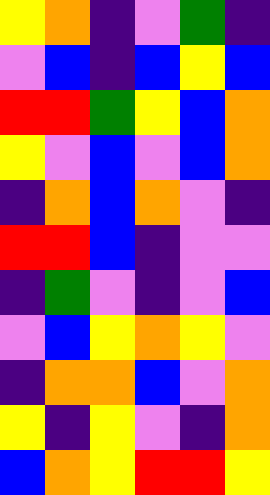[["yellow", "orange", "indigo", "violet", "green", "indigo"], ["violet", "blue", "indigo", "blue", "yellow", "blue"], ["red", "red", "green", "yellow", "blue", "orange"], ["yellow", "violet", "blue", "violet", "blue", "orange"], ["indigo", "orange", "blue", "orange", "violet", "indigo"], ["red", "red", "blue", "indigo", "violet", "violet"], ["indigo", "green", "violet", "indigo", "violet", "blue"], ["violet", "blue", "yellow", "orange", "yellow", "violet"], ["indigo", "orange", "orange", "blue", "violet", "orange"], ["yellow", "indigo", "yellow", "violet", "indigo", "orange"], ["blue", "orange", "yellow", "red", "red", "yellow"]]